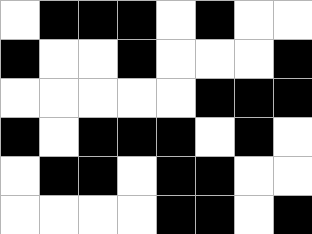[["white", "black", "black", "black", "white", "black", "white", "white"], ["black", "white", "white", "black", "white", "white", "white", "black"], ["white", "white", "white", "white", "white", "black", "black", "black"], ["black", "white", "black", "black", "black", "white", "black", "white"], ["white", "black", "black", "white", "black", "black", "white", "white"], ["white", "white", "white", "white", "black", "black", "white", "black"]]